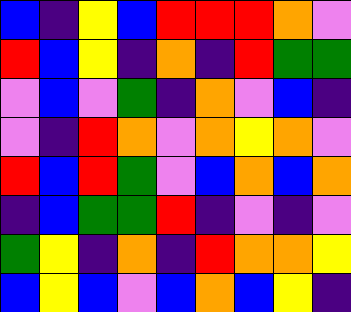[["blue", "indigo", "yellow", "blue", "red", "red", "red", "orange", "violet"], ["red", "blue", "yellow", "indigo", "orange", "indigo", "red", "green", "green"], ["violet", "blue", "violet", "green", "indigo", "orange", "violet", "blue", "indigo"], ["violet", "indigo", "red", "orange", "violet", "orange", "yellow", "orange", "violet"], ["red", "blue", "red", "green", "violet", "blue", "orange", "blue", "orange"], ["indigo", "blue", "green", "green", "red", "indigo", "violet", "indigo", "violet"], ["green", "yellow", "indigo", "orange", "indigo", "red", "orange", "orange", "yellow"], ["blue", "yellow", "blue", "violet", "blue", "orange", "blue", "yellow", "indigo"]]